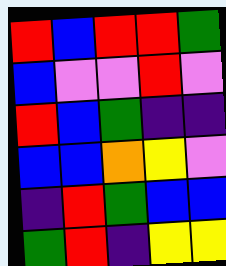[["red", "blue", "red", "red", "green"], ["blue", "violet", "violet", "red", "violet"], ["red", "blue", "green", "indigo", "indigo"], ["blue", "blue", "orange", "yellow", "violet"], ["indigo", "red", "green", "blue", "blue"], ["green", "red", "indigo", "yellow", "yellow"]]